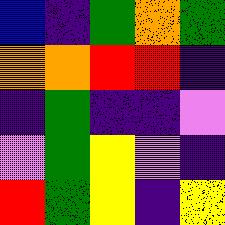[["blue", "indigo", "green", "orange", "green"], ["orange", "orange", "red", "red", "indigo"], ["indigo", "green", "indigo", "indigo", "violet"], ["violet", "green", "yellow", "violet", "indigo"], ["red", "green", "yellow", "indigo", "yellow"]]